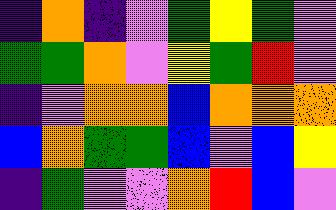[["indigo", "orange", "indigo", "violet", "green", "yellow", "green", "violet"], ["green", "green", "orange", "violet", "yellow", "green", "red", "violet"], ["indigo", "violet", "orange", "orange", "blue", "orange", "orange", "orange"], ["blue", "orange", "green", "green", "blue", "violet", "blue", "yellow"], ["indigo", "green", "violet", "violet", "orange", "red", "blue", "violet"]]